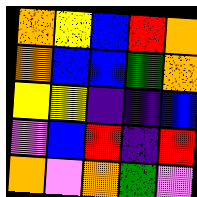[["orange", "yellow", "blue", "red", "orange"], ["orange", "blue", "blue", "green", "orange"], ["yellow", "yellow", "indigo", "indigo", "blue"], ["violet", "blue", "red", "indigo", "red"], ["orange", "violet", "orange", "green", "violet"]]